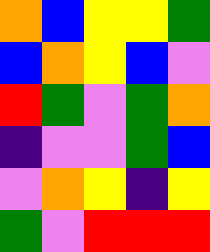[["orange", "blue", "yellow", "yellow", "green"], ["blue", "orange", "yellow", "blue", "violet"], ["red", "green", "violet", "green", "orange"], ["indigo", "violet", "violet", "green", "blue"], ["violet", "orange", "yellow", "indigo", "yellow"], ["green", "violet", "red", "red", "red"]]